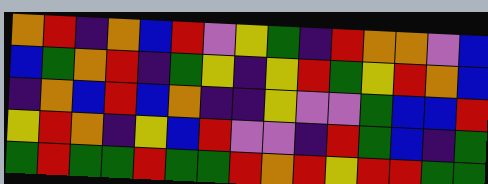[["orange", "red", "indigo", "orange", "blue", "red", "violet", "yellow", "green", "indigo", "red", "orange", "orange", "violet", "blue"], ["blue", "green", "orange", "red", "indigo", "green", "yellow", "indigo", "yellow", "red", "green", "yellow", "red", "orange", "blue"], ["indigo", "orange", "blue", "red", "blue", "orange", "indigo", "indigo", "yellow", "violet", "violet", "green", "blue", "blue", "red"], ["yellow", "red", "orange", "indigo", "yellow", "blue", "red", "violet", "violet", "indigo", "red", "green", "blue", "indigo", "green"], ["green", "red", "green", "green", "red", "green", "green", "red", "orange", "red", "yellow", "red", "red", "green", "green"]]